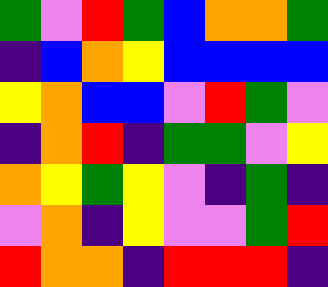[["green", "violet", "red", "green", "blue", "orange", "orange", "green"], ["indigo", "blue", "orange", "yellow", "blue", "blue", "blue", "blue"], ["yellow", "orange", "blue", "blue", "violet", "red", "green", "violet"], ["indigo", "orange", "red", "indigo", "green", "green", "violet", "yellow"], ["orange", "yellow", "green", "yellow", "violet", "indigo", "green", "indigo"], ["violet", "orange", "indigo", "yellow", "violet", "violet", "green", "red"], ["red", "orange", "orange", "indigo", "red", "red", "red", "indigo"]]